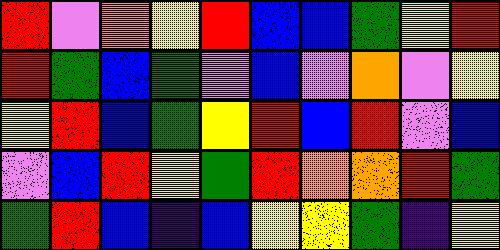[["red", "violet", "orange", "yellow", "red", "blue", "blue", "green", "yellow", "red"], ["red", "green", "blue", "green", "violet", "blue", "violet", "orange", "violet", "yellow"], ["yellow", "red", "blue", "green", "yellow", "red", "blue", "red", "violet", "blue"], ["violet", "blue", "red", "yellow", "green", "red", "orange", "orange", "red", "green"], ["green", "red", "blue", "indigo", "blue", "yellow", "yellow", "green", "indigo", "yellow"]]